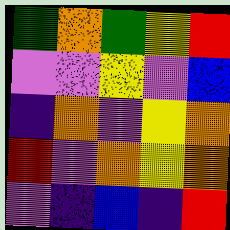[["green", "orange", "green", "yellow", "red"], ["violet", "violet", "yellow", "violet", "blue"], ["indigo", "orange", "violet", "yellow", "orange"], ["red", "violet", "orange", "yellow", "orange"], ["violet", "indigo", "blue", "indigo", "red"]]